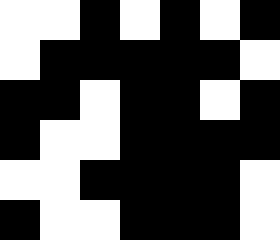[["white", "white", "black", "white", "black", "white", "black"], ["white", "black", "black", "black", "black", "black", "white"], ["black", "black", "white", "black", "black", "white", "black"], ["black", "white", "white", "black", "black", "black", "black"], ["white", "white", "black", "black", "black", "black", "white"], ["black", "white", "white", "black", "black", "black", "white"]]